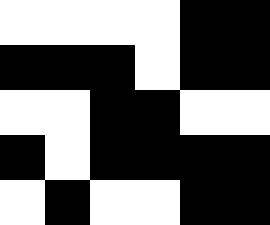[["white", "white", "white", "white", "black", "black"], ["black", "black", "black", "white", "black", "black"], ["white", "white", "black", "black", "white", "white"], ["black", "white", "black", "black", "black", "black"], ["white", "black", "white", "white", "black", "black"]]